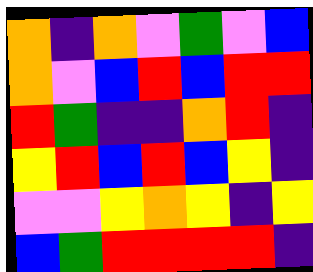[["orange", "indigo", "orange", "violet", "green", "violet", "blue"], ["orange", "violet", "blue", "red", "blue", "red", "red"], ["red", "green", "indigo", "indigo", "orange", "red", "indigo"], ["yellow", "red", "blue", "red", "blue", "yellow", "indigo"], ["violet", "violet", "yellow", "orange", "yellow", "indigo", "yellow"], ["blue", "green", "red", "red", "red", "red", "indigo"]]